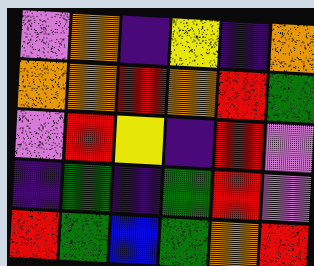[["violet", "orange", "indigo", "yellow", "indigo", "orange"], ["orange", "orange", "red", "orange", "red", "green"], ["violet", "red", "yellow", "indigo", "red", "violet"], ["indigo", "green", "indigo", "green", "red", "violet"], ["red", "green", "blue", "green", "orange", "red"]]